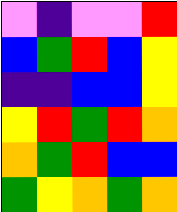[["violet", "indigo", "violet", "violet", "red"], ["blue", "green", "red", "blue", "yellow"], ["indigo", "indigo", "blue", "blue", "yellow"], ["yellow", "red", "green", "red", "orange"], ["orange", "green", "red", "blue", "blue"], ["green", "yellow", "orange", "green", "orange"]]